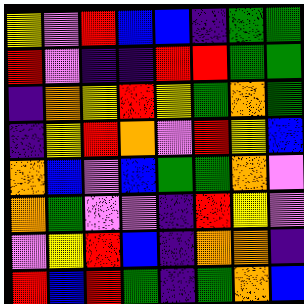[["yellow", "violet", "red", "blue", "blue", "indigo", "green", "green"], ["red", "violet", "indigo", "indigo", "red", "red", "green", "green"], ["indigo", "orange", "yellow", "red", "yellow", "green", "orange", "green"], ["indigo", "yellow", "red", "orange", "violet", "red", "yellow", "blue"], ["orange", "blue", "violet", "blue", "green", "green", "orange", "violet"], ["orange", "green", "violet", "violet", "indigo", "red", "yellow", "violet"], ["violet", "yellow", "red", "blue", "indigo", "orange", "orange", "indigo"], ["red", "blue", "red", "green", "indigo", "green", "orange", "blue"]]